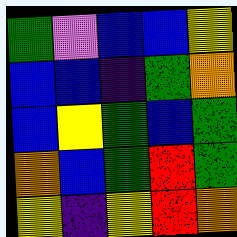[["green", "violet", "blue", "blue", "yellow"], ["blue", "blue", "indigo", "green", "orange"], ["blue", "yellow", "green", "blue", "green"], ["orange", "blue", "green", "red", "green"], ["yellow", "indigo", "yellow", "red", "orange"]]